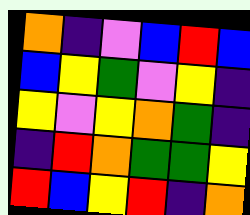[["orange", "indigo", "violet", "blue", "red", "blue"], ["blue", "yellow", "green", "violet", "yellow", "indigo"], ["yellow", "violet", "yellow", "orange", "green", "indigo"], ["indigo", "red", "orange", "green", "green", "yellow"], ["red", "blue", "yellow", "red", "indigo", "orange"]]